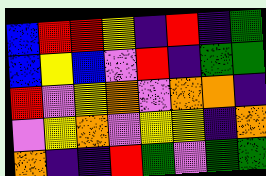[["blue", "red", "red", "yellow", "indigo", "red", "indigo", "green"], ["blue", "yellow", "blue", "violet", "red", "indigo", "green", "green"], ["red", "violet", "yellow", "orange", "violet", "orange", "orange", "indigo"], ["violet", "yellow", "orange", "violet", "yellow", "yellow", "indigo", "orange"], ["orange", "indigo", "indigo", "red", "green", "violet", "green", "green"]]